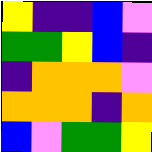[["yellow", "indigo", "indigo", "blue", "violet"], ["green", "green", "yellow", "blue", "indigo"], ["indigo", "orange", "orange", "orange", "violet"], ["orange", "orange", "orange", "indigo", "orange"], ["blue", "violet", "green", "green", "yellow"]]